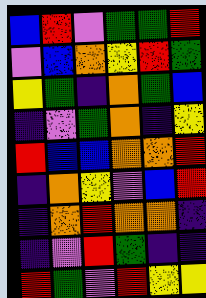[["blue", "red", "violet", "green", "green", "red"], ["violet", "blue", "orange", "yellow", "red", "green"], ["yellow", "green", "indigo", "orange", "green", "blue"], ["indigo", "violet", "green", "orange", "indigo", "yellow"], ["red", "blue", "blue", "orange", "orange", "red"], ["indigo", "orange", "yellow", "violet", "blue", "red"], ["indigo", "orange", "red", "orange", "orange", "indigo"], ["indigo", "violet", "red", "green", "indigo", "indigo"], ["red", "green", "violet", "red", "yellow", "yellow"]]